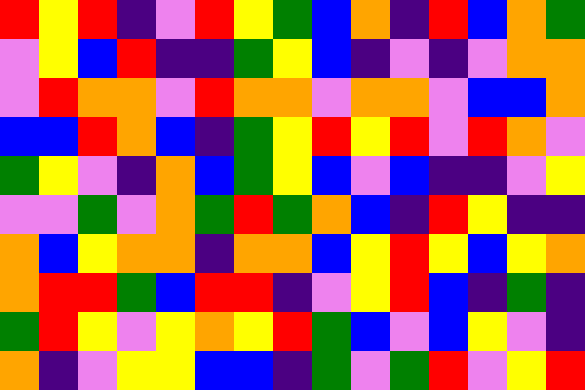[["red", "yellow", "red", "indigo", "violet", "red", "yellow", "green", "blue", "orange", "indigo", "red", "blue", "orange", "green"], ["violet", "yellow", "blue", "red", "indigo", "indigo", "green", "yellow", "blue", "indigo", "violet", "indigo", "violet", "orange", "orange"], ["violet", "red", "orange", "orange", "violet", "red", "orange", "orange", "violet", "orange", "orange", "violet", "blue", "blue", "orange"], ["blue", "blue", "red", "orange", "blue", "indigo", "green", "yellow", "red", "yellow", "red", "violet", "red", "orange", "violet"], ["green", "yellow", "violet", "indigo", "orange", "blue", "green", "yellow", "blue", "violet", "blue", "indigo", "indigo", "violet", "yellow"], ["violet", "violet", "green", "violet", "orange", "green", "red", "green", "orange", "blue", "indigo", "red", "yellow", "indigo", "indigo"], ["orange", "blue", "yellow", "orange", "orange", "indigo", "orange", "orange", "blue", "yellow", "red", "yellow", "blue", "yellow", "orange"], ["orange", "red", "red", "green", "blue", "red", "red", "indigo", "violet", "yellow", "red", "blue", "indigo", "green", "indigo"], ["green", "red", "yellow", "violet", "yellow", "orange", "yellow", "red", "green", "blue", "violet", "blue", "yellow", "violet", "indigo"], ["orange", "indigo", "violet", "yellow", "yellow", "blue", "blue", "indigo", "green", "violet", "green", "red", "violet", "yellow", "red"]]